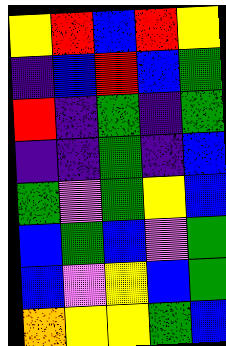[["yellow", "red", "blue", "red", "yellow"], ["indigo", "blue", "red", "blue", "green"], ["red", "indigo", "green", "indigo", "green"], ["indigo", "indigo", "green", "indigo", "blue"], ["green", "violet", "green", "yellow", "blue"], ["blue", "green", "blue", "violet", "green"], ["blue", "violet", "yellow", "blue", "green"], ["orange", "yellow", "yellow", "green", "blue"]]